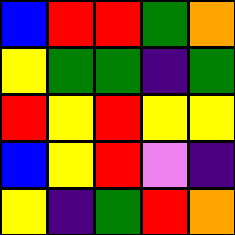[["blue", "red", "red", "green", "orange"], ["yellow", "green", "green", "indigo", "green"], ["red", "yellow", "red", "yellow", "yellow"], ["blue", "yellow", "red", "violet", "indigo"], ["yellow", "indigo", "green", "red", "orange"]]